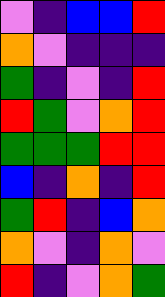[["violet", "indigo", "blue", "blue", "red"], ["orange", "violet", "indigo", "indigo", "indigo"], ["green", "indigo", "violet", "indigo", "red"], ["red", "green", "violet", "orange", "red"], ["green", "green", "green", "red", "red"], ["blue", "indigo", "orange", "indigo", "red"], ["green", "red", "indigo", "blue", "orange"], ["orange", "violet", "indigo", "orange", "violet"], ["red", "indigo", "violet", "orange", "green"]]